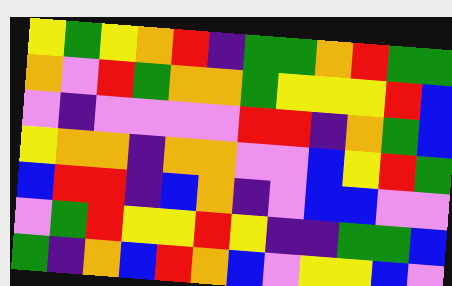[["yellow", "green", "yellow", "orange", "red", "indigo", "green", "green", "orange", "red", "green", "green"], ["orange", "violet", "red", "green", "orange", "orange", "green", "yellow", "yellow", "yellow", "red", "blue"], ["violet", "indigo", "violet", "violet", "violet", "violet", "red", "red", "indigo", "orange", "green", "blue"], ["yellow", "orange", "orange", "indigo", "orange", "orange", "violet", "violet", "blue", "yellow", "red", "green"], ["blue", "red", "red", "indigo", "blue", "orange", "indigo", "violet", "blue", "blue", "violet", "violet"], ["violet", "green", "red", "yellow", "yellow", "red", "yellow", "indigo", "indigo", "green", "green", "blue"], ["green", "indigo", "orange", "blue", "red", "orange", "blue", "violet", "yellow", "yellow", "blue", "violet"]]